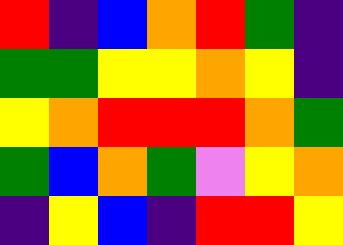[["red", "indigo", "blue", "orange", "red", "green", "indigo"], ["green", "green", "yellow", "yellow", "orange", "yellow", "indigo"], ["yellow", "orange", "red", "red", "red", "orange", "green"], ["green", "blue", "orange", "green", "violet", "yellow", "orange"], ["indigo", "yellow", "blue", "indigo", "red", "red", "yellow"]]